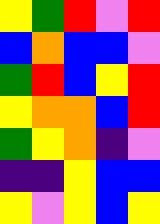[["yellow", "green", "red", "violet", "red"], ["blue", "orange", "blue", "blue", "violet"], ["green", "red", "blue", "yellow", "red"], ["yellow", "orange", "orange", "blue", "red"], ["green", "yellow", "orange", "indigo", "violet"], ["indigo", "indigo", "yellow", "blue", "blue"], ["yellow", "violet", "yellow", "blue", "yellow"]]